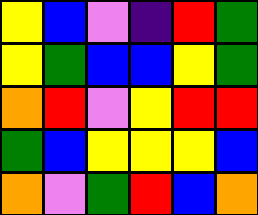[["yellow", "blue", "violet", "indigo", "red", "green"], ["yellow", "green", "blue", "blue", "yellow", "green"], ["orange", "red", "violet", "yellow", "red", "red"], ["green", "blue", "yellow", "yellow", "yellow", "blue"], ["orange", "violet", "green", "red", "blue", "orange"]]